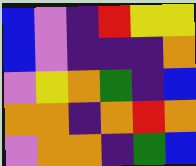[["blue", "violet", "indigo", "red", "yellow", "yellow"], ["blue", "violet", "indigo", "indigo", "indigo", "orange"], ["violet", "yellow", "orange", "green", "indigo", "blue"], ["orange", "orange", "indigo", "orange", "red", "orange"], ["violet", "orange", "orange", "indigo", "green", "blue"]]